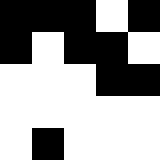[["black", "black", "black", "white", "black"], ["black", "white", "black", "black", "white"], ["white", "white", "white", "black", "black"], ["white", "white", "white", "white", "white"], ["white", "black", "white", "white", "white"]]